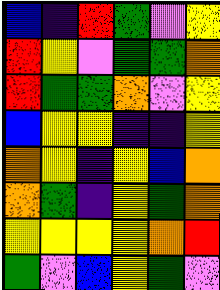[["blue", "indigo", "red", "green", "violet", "yellow"], ["red", "yellow", "violet", "green", "green", "orange"], ["red", "green", "green", "orange", "violet", "yellow"], ["blue", "yellow", "yellow", "indigo", "indigo", "yellow"], ["orange", "yellow", "indigo", "yellow", "blue", "orange"], ["orange", "green", "indigo", "yellow", "green", "orange"], ["yellow", "yellow", "yellow", "yellow", "orange", "red"], ["green", "violet", "blue", "yellow", "green", "violet"]]